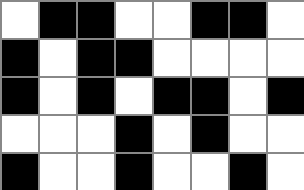[["white", "black", "black", "white", "white", "black", "black", "white"], ["black", "white", "black", "black", "white", "white", "white", "white"], ["black", "white", "black", "white", "black", "black", "white", "black"], ["white", "white", "white", "black", "white", "black", "white", "white"], ["black", "white", "white", "black", "white", "white", "black", "white"]]